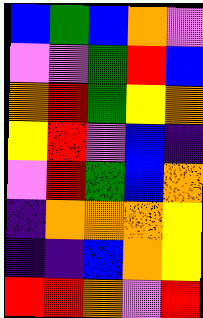[["blue", "green", "blue", "orange", "violet"], ["violet", "violet", "green", "red", "blue"], ["orange", "red", "green", "yellow", "orange"], ["yellow", "red", "violet", "blue", "indigo"], ["violet", "red", "green", "blue", "orange"], ["indigo", "orange", "orange", "orange", "yellow"], ["indigo", "indigo", "blue", "orange", "yellow"], ["red", "red", "orange", "violet", "red"]]